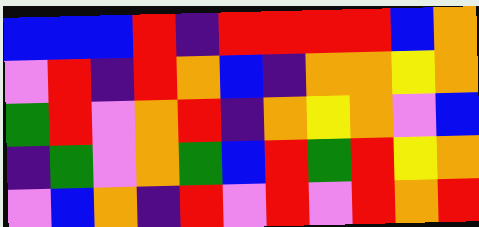[["blue", "blue", "blue", "red", "indigo", "red", "red", "red", "red", "blue", "orange"], ["violet", "red", "indigo", "red", "orange", "blue", "indigo", "orange", "orange", "yellow", "orange"], ["green", "red", "violet", "orange", "red", "indigo", "orange", "yellow", "orange", "violet", "blue"], ["indigo", "green", "violet", "orange", "green", "blue", "red", "green", "red", "yellow", "orange"], ["violet", "blue", "orange", "indigo", "red", "violet", "red", "violet", "red", "orange", "red"]]